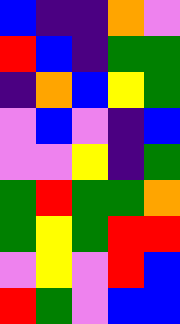[["blue", "indigo", "indigo", "orange", "violet"], ["red", "blue", "indigo", "green", "green"], ["indigo", "orange", "blue", "yellow", "green"], ["violet", "blue", "violet", "indigo", "blue"], ["violet", "violet", "yellow", "indigo", "green"], ["green", "red", "green", "green", "orange"], ["green", "yellow", "green", "red", "red"], ["violet", "yellow", "violet", "red", "blue"], ["red", "green", "violet", "blue", "blue"]]